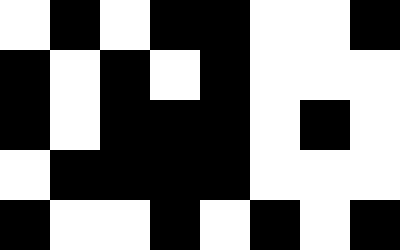[["white", "black", "white", "black", "black", "white", "white", "black"], ["black", "white", "black", "white", "black", "white", "white", "white"], ["black", "white", "black", "black", "black", "white", "black", "white"], ["white", "black", "black", "black", "black", "white", "white", "white"], ["black", "white", "white", "black", "white", "black", "white", "black"]]